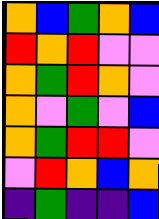[["orange", "blue", "green", "orange", "blue"], ["red", "orange", "red", "violet", "violet"], ["orange", "green", "red", "orange", "violet"], ["orange", "violet", "green", "violet", "blue"], ["orange", "green", "red", "red", "violet"], ["violet", "red", "orange", "blue", "orange"], ["indigo", "green", "indigo", "indigo", "blue"]]